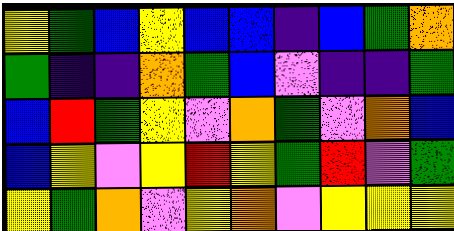[["yellow", "green", "blue", "yellow", "blue", "blue", "indigo", "blue", "green", "orange"], ["green", "indigo", "indigo", "orange", "green", "blue", "violet", "indigo", "indigo", "green"], ["blue", "red", "green", "yellow", "violet", "orange", "green", "violet", "orange", "blue"], ["blue", "yellow", "violet", "yellow", "red", "yellow", "green", "red", "violet", "green"], ["yellow", "green", "orange", "violet", "yellow", "orange", "violet", "yellow", "yellow", "yellow"]]